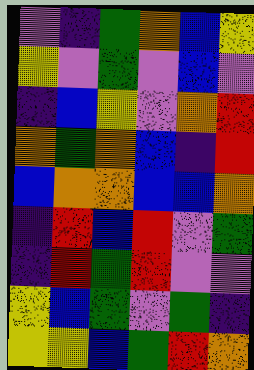[["violet", "indigo", "green", "orange", "blue", "yellow"], ["yellow", "violet", "green", "violet", "blue", "violet"], ["indigo", "blue", "yellow", "violet", "orange", "red"], ["orange", "green", "orange", "blue", "indigo", "red"], ["blue", "orange", "orange", "blue", "blue", "orange"], ["indigo", "red", "blue", "red", "violet", "green"], ["indigo", "red", "green", "red", "violet", "violet"], ["yellow", "blue", "green", "violet", "green", "indigo"], ["yellow", "yellow", "blue", "green", "red", "orange"]]